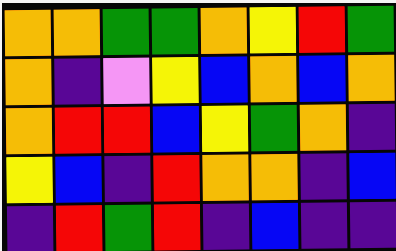[["orange", "orange", "green", "green", "orange", "yellow", "red", "green"], ["orange", "indigo", "violet", "yellow", "blue", "orange", "blue", "orange"], ["orange", "red", "red", "blue", "yellow", "green", "orange", "indigo"], ["yellow", "blue", "indigo", "red", "orange", "orange", "indigo", "blue"], ["indigo", "red", "green", "red", "indigo", "blue", "indigo", "indigo"]]